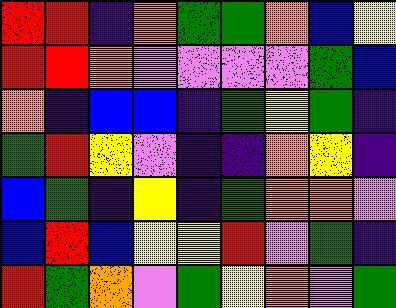[["red", "red", "indigo", "orange", "green", "green", "orange", "blue", "yellow"], ["red", "red", "orange", "violet", "violet", "violet", "violet", "green", "blue"], ["orange", "indigo", "blue", "blue", "indigo", "green", "yellow", "green", "indigo"], ["green", "red", "yellow", "violet", "indigo", "indigo", "orange", "yellow", "indigo"], ["blue", "green", "indigo", "yellow", "indigo", "green", "orange", "orange", "violet"], ["blue", "red", "blue", "yellow", "yellow", "red", "violet", "green", "indigo"], ["red", "green", "orange", "violet", "green", "yellow", "orange", "violet", "green"]]